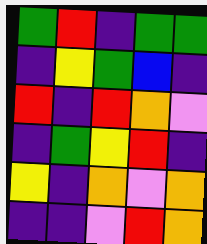[["green", "red", "indigo", "green", "green"], ["indigo", "yellow", "green", "blue", "indigo"], ["red", "indigo", "red", "orange", "violet"], ["indigo", "green", "yellow", "red", "indigo"], ["yellow", "indigo", "orange", "violet", "orange"], ["indigo", "indigo", "violet", "red", "orange"]]